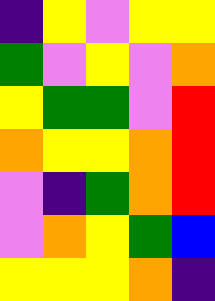[["indigo", "yellow", "violet", "yellow", "yellow"], ["green", "violet", "yellow", "violet", "orange"], ["yellow", "green", "green", "violet", "red"], ["orange", "yellow", "yellow", "orange", "red"], ["violet", "indigo", "green", "orange", "red"], ["violet", "orange", "yellow", "green", "blue"], ["yellow", "yellow", "yellow", "orange", "indigo"]]